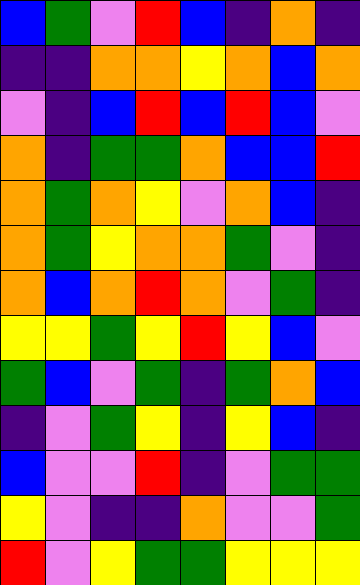[["blue", "green", "violet", "red", "blue", "indigo", "orange", "indigo"], ["indigo", "indigo", "orange", "orange", "yellow", "orange", "blue", "orange"], ["violet", "indigo", "blue", "red", "blue", "red", "blue", "violet"], ["orange", "indigo", "green", "green", "orange", "blue", "blue", "red"], ["orange", "green", "orange", "yellow", "violet", "orange", "blue", "indigo"], ["orange", "green", "yellow", "orange", "orange", "green", "violet", "indigo"], ["orange", "blue", "orange", "red", "orange", "violet", "green", "indigo"], ["yellow", "yellow", "green", "yellow", "red", "yellow", "blue", "violet"], ["green", "blue", "violet", "green", "indigo", "green", "orange", "blue"], ["indigo", "violet", "green", "yellow", "indigo", "yellow", "blue", "indigo"], ["blue", "violet", "violet", "red", "indigo", "violet", "green", "green"], ["yellow", "violet", "indigo", "indigo", "orange", "violet", "violet", "green"], ["red", "violet", "yellow", "green", "green", "yellow", "yellow", "yellow"]]